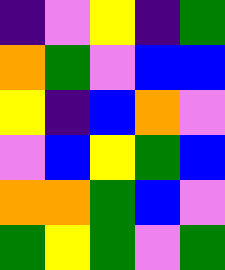[["indigo", "violet", "yellow", "indigo", "green"], ["orange", "green", "violet", "blue", "blue"], ["yellow", "indigo", "blue", "orange", "violet"], ["violet", "blue", "yellow", "green", "blue"], ["orange", "orange", "green", "blue", "violet"], ["green", "yellow", "green", "violet", "green"]]